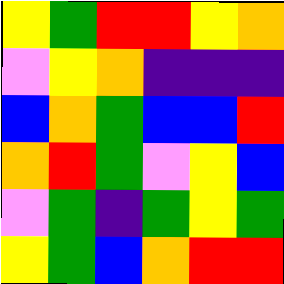[["yellow", "green", "red", "red", "yellow", "orange"], ["violet", "yellow", "orange", "indigo", "indigo", "indigo"], ["blue", "orange", "green", "blue", "blue", "red"], ["orange", "red", "green", "violet", "yellow", "blue"], ["violet", "green", "indigo", "green", "yellow", "green"], ["yellow", "green", "blue", "orange", "red", "red"]]